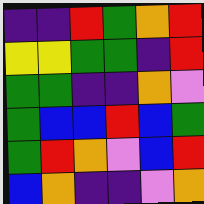[["indigo", "indigo", "red", "green", "orange", "red"], ["yellow", "yellow", "green", "green", "indigo", "red"], ["green", "green", "indigo", "indigo", "orange", "violet"], ["green", "blue", "blue", "red", "blue", "green"], ["green", "red", "orange", "violet", "blue", "red"], ["blue", "orange", "indigo", "indigo", "violet", "orange"]]